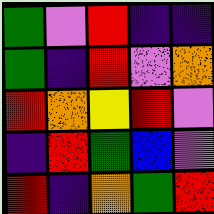[["green", "violet", "red", "indigo", "indigo"], ["green", "indigo", "red", "violet", "orange"], ["red", "orange", "yellow", "red", "violet"], ["indigo", "red", "green", "blue", "violet"], ["red", "indigo", "orange", "green", "red"]]